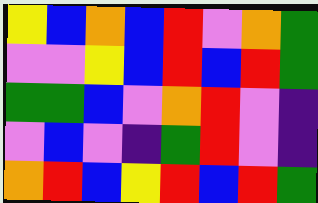[["yellow", "blue", "orange", "blue", "red", "violet", "orange", "green"], ["violet", "violet", "yellow", "blue", "red", "blue", "red", "green"], ["green", "green", "blue", "violet", "orange", "red", "violet", "indigo"], ["violet", "blue", "violet", "indigo", "green", "red", "violet", "indigo"], ["orange", "red", "blue", "yellow", "red", "blue", "red", "green"]]